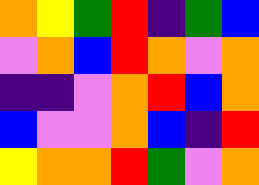[["orange", "yellow", "green", "red", "indigo", "green", "blue"], ["violet", "orange", "blue", "red", "orange", "violet", "orange"], ["indigo", "indigo", "violet", "orange", "red", "blue", "orange"], ["blue", "violet", "violet", "orange", "blue", "indigo", "red"], ["yellow", "orange", "orange", "red", "green", "violet", "orange"]]